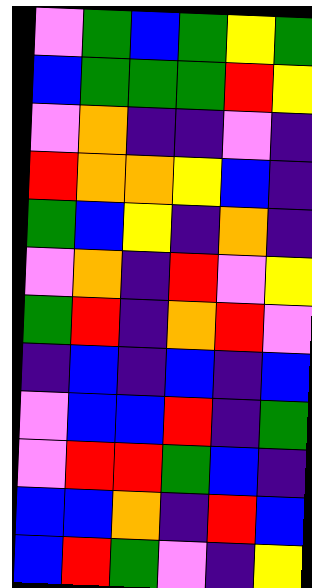[["violet", "green", "blue", "green", "yellow", "green"], ["blue", "green", "green", "green", "red", "yellow"], ["violet", "orange", "indigo", "indigo", "violet", "indigo"], ["red", "orange", "orange", "yellow", "blue", "indigo"], ["green", "blue", "yellow", "indigo", "orange", "indigo"], ["violet", "orange", "indigo", "red", "violet", "yellow"], ["green", "red", "indigo", "orange", "red", "violet"], ["indigo", "blue", "indigo", "blue", "indigo", "blue"], ["violet", "blue", "blue", "red", "indigo", "green"], ["violet", "red", "red", "green", "blue", "indigo"], ["blue", "blue", "orange", "indigo", "red", "blue"], ["blue", "red", "green", "violet", "indigo", "yellow"]]